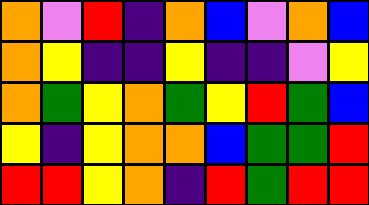[["orange", "violet", "red", "indigo", "orange", "blue", "violet", "orange", "blue"], ["orange", "yellow", "indigo", "indigo", "yellow", "indigo", "indigo", "violet", "yellow"], ["orange", "green", "yellow", "orange", "green", "yellow", "red", "green", "blue"], ["yellow", "indigo", "yellow", "orange", "orange", "blue", "green", "green", "red"], ["red", "red", "yellow", "orange", "indigo", "red", "green", "red", "red"]]